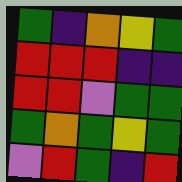[["green", "indigo", "orange", "yellow", "green"], ["red", "red", "red", "indigo", "indigo"], ["red", "red", "violet", "green", "green"], ["green", "orange", "green", "yellow", "green"], ["violet", "red", "green", "indigo", "red"]]